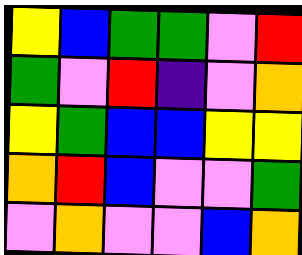[["yellow", "blue", "green", "green", "violet", "red"], ["green", "violet", "red", "indigo", "violet", "orange"], ["yellow", "green", "blue", "blue", "yellow", "yellow"], ["orange", "red", "blue", "violet", "violet", "green"], ["violet", "orange", "violet", "violet", "blue", "orange"]]